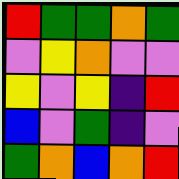[["red", "green", "green", "orange", "green"], ["violet", "yellow", "orange", "violet", "violet"], ["yellow", "violet", "yellow", "indigo", "red"], ["blue", "violet", "green", "indigo", "violet"], ["green", "orange", "blue", "orange", "red"]]